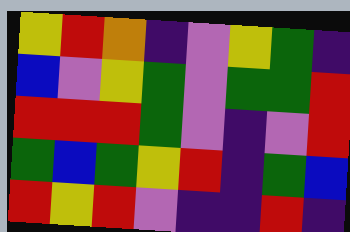[["yellow", "red", "orange", "indigo", "violet", "yellow", "green", "indigo"], ["blue", "violet", "yellow", "green", "violet", "green", "green", "red"], ["red", "red", "red", "green", "violet", "indigo", "violet", "red"], ["green", "blue", "green", "yellow", "red", "indigo", "green", "blue"], ["red", "yellow", "red", "violet", "indigo", "indigo", "red", "indigo"]]